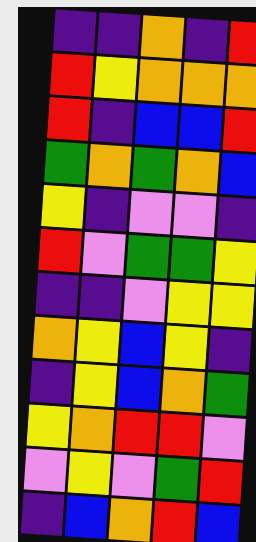[["indigo", "indigo", "orange", "indigo", "red"], ["red", "yellow", "orange", "orange", "orange"], ["red", "indigo", "blue", "blue", "red"], ["green", "orange", "green", "orange", "blue"], ["yellow", "indigo", "violet", "violet", "indigo"], ["red", "violet", "green", "green", "yellow"], ["indigo", "indigo", "violet", "yellow", "yellow"], ["orange", "yellow", "blue", "yellow", "indigo"], ["indigo", "yellow", "blue", "orange", "green"], ["yellow", "orange", "red", "red", "violet"], ["violet", "yellow", "violet", "green", "red"], ["indigo", "blue", "orange", "red", "blue"]]